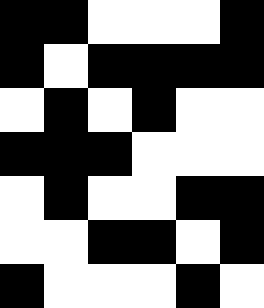[["black", "black", "white", "white", "white", "black"], ["black", "white", "black", "black", "black", "black"], ["white", "black", "white", "black", "white", "white"], ["black", "black", "black", "white", "white", "white"], ["white", "black", "white", "white", "black", "black"], ["white", "white", "black", "black", "white", "black"], ["black", "white", "white", "white", "black", "white"]]